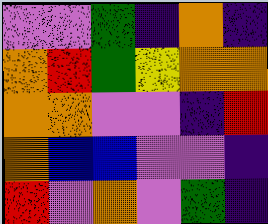[["violet", "violet", "green", "indigo", "orange", "indigo"], ["orange", "red", "green", "yellow", "orange", "orange"], ["orange", "orange", "violet", "violet", "indigo", "red"], ["orange", "blue", "blue", "violet", "violet", "indigo"], ["red", "violet", "orange", "violet", "green", "indigo"]]